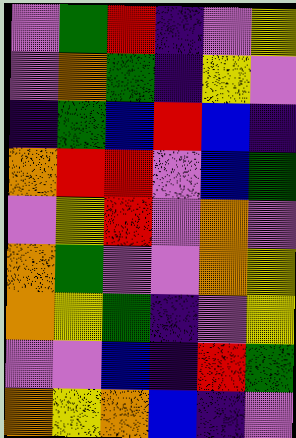[["violet", "green", "red", "indigo", "violet", "yellow"], ["violet", "orange", "green", "indigo", "yellow", "violet"], ["indigo", "green", "blue", "red", "blue", "indigo"], ["orange", "red", "red", "violet", "blue", "green"], ["violet", "yellow", "red", "violet", "orange", "violet"], ["orange", "green", "violet", "violet", "orange", "yellow"], ["orange", "yellow", "green", "indigo", "violet", "yellow"], ["violet", "violet", "blue", "indigo", "red", "green"], ["orange", "yellow", "orange", "blue", "indigo", "violet"]]